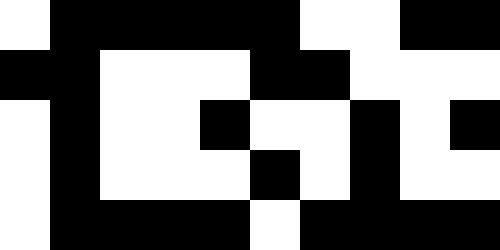[["white", "black", "black", "black", "black", "black", "white", "white", "black", "black"], ["black", "black", "white", "white", "white", "black", "black", "white", "white", "white"], ["white", "black", "white", "white", "black", "white", "white", "black", "white", "black"], ["white", "black", "white", "white", "white", "black", "white", "black", "white", "white"], ["white", "black", "black", "black", "black", "white", "black", "black", "black", "black"]]